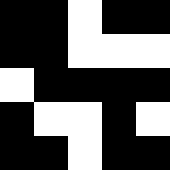[["black", "black", "white", "black", "black"], ["black", "black", "white", "white", "white"], ["white", "black", "black", "black", "black"], ["black", "white", "white", "black", "white"], ["black", "black", "white", "black", "black"]]